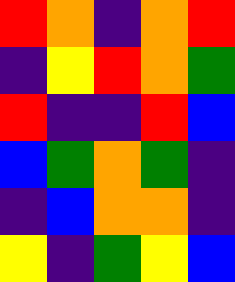[["red", "orange", "indigo", "orange", "red"], ["indigo", "yellow", "red", "orange", "green"], ["red", "indigo", "indigo", "red", "blue"], ["blue", "green", "orange", "green", "indigo"], ["indigo", "blue", "orange", "orange", "indigo"], ["yellow", "indigo", "green", "yellow", "blue"]]